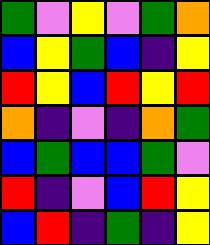[["green", "violet", "yellow", "violet", "green", "orange"], ["blue", "yellow", "green", "blue", "indigo", "yellow"], ["red", "yellow", "blue", "red", "yellow", "red"], ["orange", "indigo", "violet", "indigo", "orange", "green"], ["blue", "green", "blue", "blue", "green", "violet"], ["red", "indigo", "violet", "blue", "red", "yellow"], ["blue", "red", "indigo", "green", "indigo", "yellow"]]